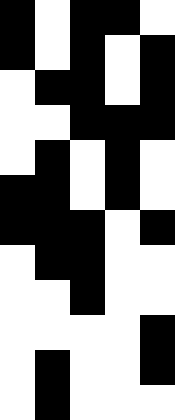[["black", "white", "black", "black", "white"], ["black", "white", "black", "white", "black"], ["white", "black", "black", "white", "black"], ["white", "white", "black", "black", "black"], ["white", "black", "white", "black", "white"], ["black", "black", "white", "black", "white"], ["black", "black", "black", "white", "black"], ["white", "black", "black", "white", "white"], ["white", "white", "black", "white", "white"], ["white", "white", "white", "white", "black"], ["white", "black", "white", "white", "black"], ["white", "black", "white", "white", "white"]]